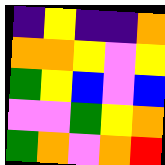[["indigo", "yellow", "indigo", "indigo", "orange"], ["orange", "orange", "yellow", "violet", "yellow"], ["green", "yellow", "blue", "violet", "blue"], ["violet", "violet", "green", "yellow", "orange"], ["green", "orange", "violet", "orange", "red"]]